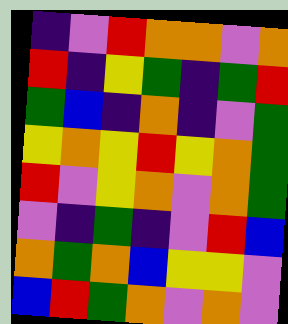[["indigo", "violet", "red", "orange", "orange", "violet", "orange"], ["red", "indigo", "yellow", "green", "indigo", "green", "red"], ["green", "blue", "indigo", "orange", "indigo", "violet", "green"], ["yellow", "orange", "yellow", "red", "yellow", "orange", "green"], ["red", "violet", "yellow", "orange", "violet", "orange", "green"], ["violet", "indigo", "green", "indigo", "violet", "red", "blue"], ["orange", "green", "orange", "blue", "yellow", "yellow", "violet"], ["blue", "red", "green", "orange", "violet", "orange", "violet"]]